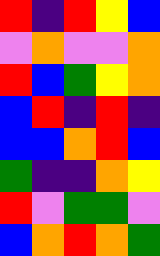[["red", "indigo", "red", "yellow", "blue"], ["violet", "orange", "violet", "violet", "orange"], ["red", "blue", "green", "yellow", "orange"], ["blue", "red", "indigo", "red", "indigo"], ["blue", "blue", "orange", "red", "blue"], ["green", "indigo", "indigo", "orange", "yellow"], ["red", "violet", "green", "green", "violet"], ["blue", "orange", "red", "orange", "green"]]